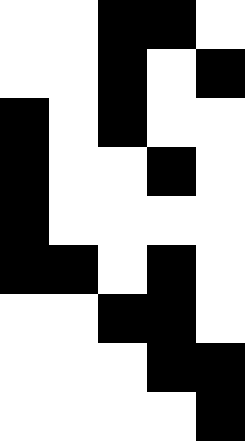[["white", "white", "black", "black", "white"], ["white", "white", "black", "white", "black"], ["black", "white", "black", "white", "white"], ["black", "white", "white", "black", "white"], ["black", "white", "white", "white", "white"], ["black", "black", "white", "black", "white"], ["white", "white", "black", "black", "white"], ["white", "white", "white", "black", "black"], ["white", "white", "white", "white", "black"]]